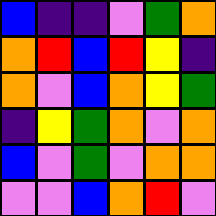[["blue", "indigo", "indigo", "violet", "green", "orange"], ["orange", "red", "blue", "red", "yellow", "indigo"], ["orange", "violet", "blue", "orange", "yellow", "green"], ["indigo", "yellow", "green", "orange", "violet", "orange"], ["blue", "violet", "green", "violet", "orange", "orange"], ["violet", "violet", "blue", "orange", "red", "violet"]]